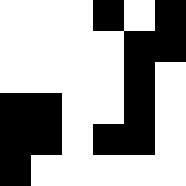[["white", "white", "white", "black", "white", "black"], ["white", "white", "white", "white", "black", "black"], ["white", "white", "white", "white", "black", "white"], ["black", "black", "white", "white", "black", "white"], ["black", "black", "white", "black", "black", "white"], ["black", "white", "white", "white", "white", "white"]]